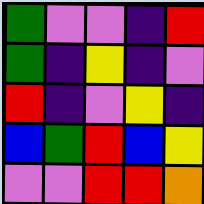[["green", "violet", "violet", "indigo", "red"], ["green", "indigo", "yellow", "indigo", "violet"], ["red", "indigo", "violet", "yellow", "indigo"], ["blue", "green", "red", "blue", "yellow"], ["violet", "violet", "red", "red", "orange"]]